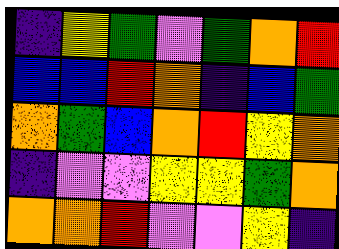[["indigo", "yellow", "green", "violet", "green", "orange", "red"], ["blue", "blue", "red", "orange", "indigo", "blue", "green"], ["orange", "green", "blue", "orange", "red", "yellow", "orange"], ["indigo", "violet", "violet", "yellow", "yellow", "green", "orange"], ["orange", "orange", "red", "violet", "violet", "yellow", "indigo"]]